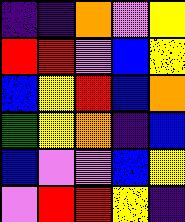[["indigo", "indigo", "orange", "violet", "yellow"], ["red", "red", "violet", "blue", "yellow"], ["blue", "yellow", "red", "blue", "orange"], ["green", "yellow", "orange", "indigo", "blue"], ["blue", "violet", "violet", "blue", "yellow"], ["violet", "red", "red", "yellow", "indigo"]]